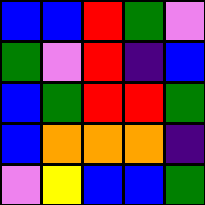[["blue", "blue", "red", "green", "violet"], ["green", "violet", "red", "indigo", "blue"], ["blue", "green", "red", "red", "green"], ["blue", "orange", "orange", "orange", "indigo"], ["violet", "yellow", "blue", "blue", "green"]]